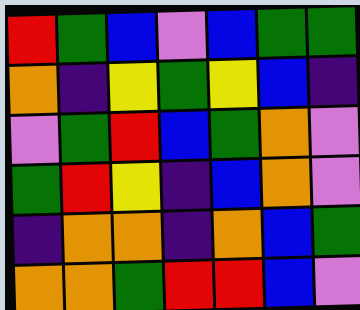[["red", "green", "blue", "violet", "blue", "green", "green"], ["orange", "indigo", "yellow", "green", "yellow", "blue", "indigo"], ["violet", "green", "red", "blue", "green", "orange", "violet"], ["green", "red", "yellow", "indigo", "blue", "orange", "violet"], ["indigo", "orange", "orange", "indigo", "orange", "blue", "green"], ["orange", "orange", "green", "red", "red", "blue", "violet"]]